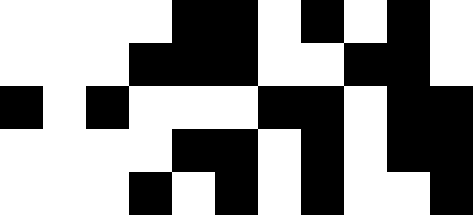[["white", "white", "white", "white", "black", "black", "white", "black", "white", "black", "white"], ["white", "white", "white", "black", "black", "black", "white", "white", "black", "black", "white"], ["black", "white", "black", "white", "white", "white", "black", "black", "white", "black", "black"], ["white", "white", "white", "white", "black", "black", "white", "black", "white", "black", "black"], ["white", "white", "white", "black", "white", "black", "white", "black", "white", "white", "black"]]